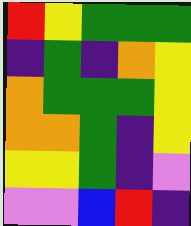[["red", "yellow", "green", "green", "green"], ["indigo", "green", "indigo", "orange", "yellow"], ["orange", "green", "green", "green", "yellow"], ["orange", "orange", "green", "indigo", "yellow"], ["yellow", "yellow", "green", "indigo", "violet"], ["violet", "violet", "blue", "red", "indigo"]]